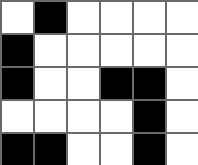[["white", "black", "white", "white", "white", "white"], ["black", "white", "white", "white", "white", "white"], ["black", "white", "white", "black", "black", "white"], ["white", "white", "white", "white", "black", "white"], ["black", "black", "white", "white", "black", "white"]]